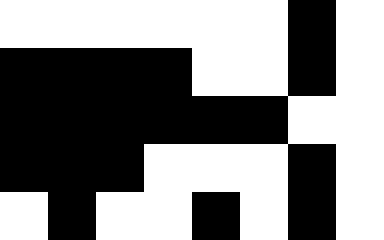[["white", "white", "white", "white", "white", "white", "black", "white"], ["black", "black", "black", "black", "white", "white", "black", "white"], ["black", "black", "black", "black", "black", "black", "white", "white"], ["black", "black", "black", "white", "white", "white", "black", "white"], ["white", "black", "white", "white", "black", "white", "black", "white"]]